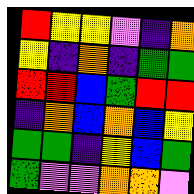[["red", "yellow", "yellow", "violet", "indigo", "orange"], ["yellow", "indigo", "orange", "indigo", "green", "green"], ["red", "red", "blue", "green", "red", "red"], ["indigo", "orange", "blue", "orange", "blue", "yellow"], ["green", "green", "indigo", "yellow", "blue", "green"], ["green", "violet", "violet", "orange", "orange", "violet"]]